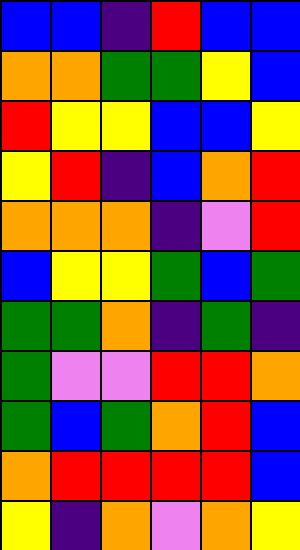[["blue", "blue", "indigo", "red", "blue", "blue"], ["orange", "orange", "green", "green", "yellow", "blue"], ["red", "yellow", "yellow", "blue", "blue", "yellow"], ["yellow", "red", "indigo", "blue", "orange", "red"], ["orange", "orange", "orange", "indigo", "violet", "red"], ["blue", "yellow", "yellow", "green", "blue", "green"], ["green", "green", "orange", "indigo", "green", "indigo"], ["green", "violet", "violet", "red", "red", "orange"], ["green", "blue", "green", "orange", "red", "blue"], ["orange", "red", "red", "red", "red", "blue"], ["yellow", "indigo", "orange", "violet", "orange", "yellow"]]